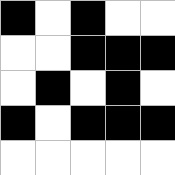[["black", "white", "black", "white", "white"], ["white", "white", "black", "black", "black"], ["white", "black", "white", "black", "white"], ["black", "white", "black", "black", "black"], ["white", "white", "white", "white", "white"]]